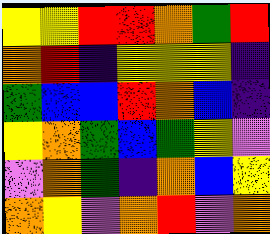[["yellow", "yellow", "red", "red", "orange", "green", "red"], ["orange", "red", "indigo", "yellow", "yellow", "yellow", "indigo"], ["green", "blue", "blue", "red", "orange", "blue", "indigo"], ["yellow", "orange", "green", "blue", "green", "yellow", "violet"], ["violet", "orange", "green", "indigo", "orange", "blue", "yellow"], ["orange", "yellow", "violet", "orange", "red", "violet", "orange"]]